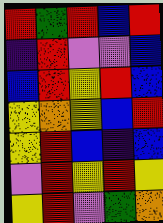[["red", "green", "red", "blue", "red"], ["indigo", "red", "violet", "violet", "blue"], ["blue", "red", "yellow", "red", "blue"], ["yellow", "orange", "yellow", "blue", "red"], ["yellow", "red", "blue", "indigo", "blue"], ["violet", "red", "yellow", "red", "yellow"], ["yellow", "red", "violet", "green", "orange"]]